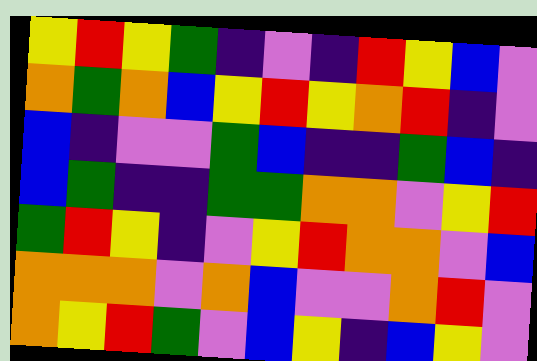[["yellow", "red", "yellow", "green", "indigo", "violet", "indigo", "red", "yellow", "blue", "violet"], ["orange", "green", "orange", "blue", "yellow", "red", "yellow", "orange", "red", "indigo", "violet"], ["blue", "indigo", "violet", "violet", "green", "blue", "indigo", "indigo", "green", "blue", "indigo"], ["blue", "green", "indigo", "indigo", "green", "green", "orange", "orange", "violet", "yellow", "red"], ["green", "red", "yellow", "indigo", "violet", "yellow", "red", "orange", "orange", "violet", "blue"], ["orange", "orange", "orange", "violet", "orange", "blue", "violet", "violet", "orange", "red", "violet"], ["orange", "yellow", "red", "green", "violet", "blue", "yellow", "indigo", "blue", "yellow", "violet"]]